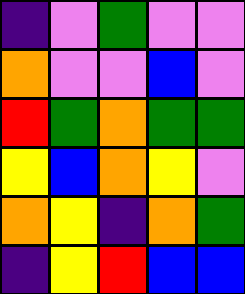[["indigo", "violet", "green", "violet", "violet"], ["orange", "violet", "violet", "blue", "violet"], ["red", "green", "orange", "green", "green"], ["yellow", "blue", "orange", "yellow", "violet"], ["orange", "yellow", "indigo", "orange", "green"], ["indigo", "yellow", "red", "blue", "blue"]]